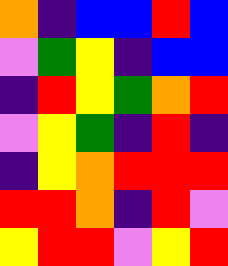[["orange", "indigo", "blue", "blue", "red", "blue"], ["violet", "green", "yellow", "indigo", "blue", "blue"], ["indigo", "red", "yellow", "green", "orange", "red"], ["violet", "yellow", "green", "indigo", "red", "indigo"], ["indigo", "yellow", "orange", "red", "red", "red"], ["red", "red", "orange", "indigo", "red", "violet"], ["yellow", "red", "red", "violet", "yellow", "red"]]